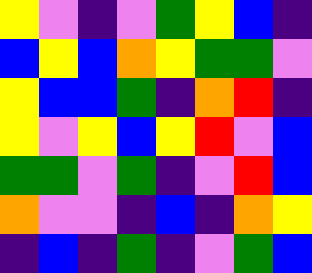[["yellow", "violet", "indigo", "violet", "green", "yellow", "blue", "indigo"], ["blue", "yellow", "blue", "orange", "yellow", "green", "green", "violet"], ["yellow", "blue", "blue", "green", "indigo", "orange", "red", "indigo"], ["yellow", "violet", "yellow", "blue", "yellow", "red", "violet", "blue"], ["green", "green", "violet", "green", "indigo", "violet", "red", "blue"], ["orange", "violet", "violet", "indigo", "blue", "indigo", "orange", "yellow"], ["indigo", "blue", "indigo", "green", "indigo", "violet", "green", "blue"]]